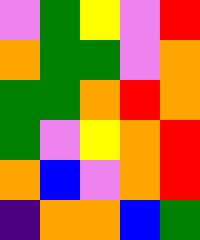[["violet", "green", "yellow", "violet", "red"], ["orange", "green", "green", "violet", "orange"], ["green", "green", "orange", "red", "orange"], ["green", "violet", "yellow", "orange", "red"], ["orange", "blue", "violet", "orange", "red"], ["indigo", "orange", "orange", "blue", "green"]]